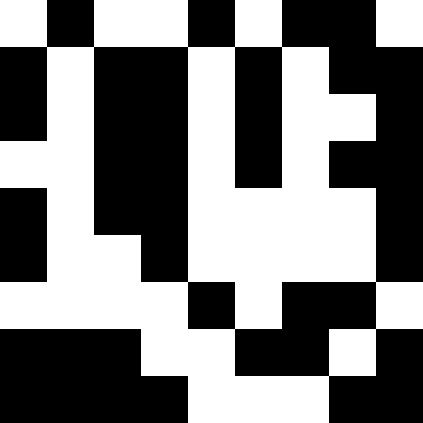[["white", "black", "white", "white", "black", "white", "black", "black", "white"], ["black", "white", "black", "black", "white", "black", "white", "black", "black"], ["black", "white", "black", "black", "white", "black", "white", "white", "black"], ["white", "white", "black", "black", "white", "black", "white", "black", "black"], ["black", "white", "black", "black", "white", "white", "white", "white", "black"], ["black", "white", "white", "black", "white", "white", "white", "white", "black"], ["white", "white", "white", "white", "black", "white", "black", "black", "white"], ["black", "black", "black", "white", "white", "black", "black", "white", "black"], ["black", "black", "black", "black", "white", "white", "white", "black", "black"]]